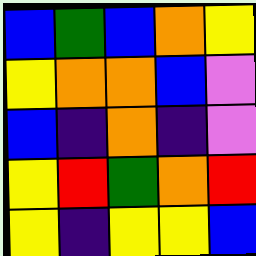[["blue", "green", "blue", "orange", "yellow"], ["yellow", "orange", "orange", "blue", "violet"], ["blue", "indigo", "orange", "indigo", "violet"], ["yellow", "red", "green", "orange", "red"], ["yellow", "indigo", "yellow", "yellow", "blue"]]